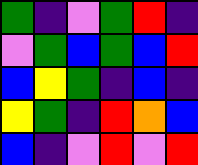[["green", "indigo", "violet", "green", "red", "indigo"], ["violet", "green", "blue", "green", "blue", "red"], ["blue", "yellow", "green", "indigo", "blue", "indigo"], ["yellow", "green", "indigo", "red", "orange", "blue"], ["blue", "indigo", "violet", "red", "violet", "red"]]